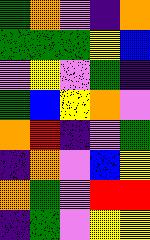[["green", "orange", "violet", "indigo", "orange"], ["green", "green", "green", "yellow", "blue"], ["violet", "yellow", "violet", "green", "indigo"], ["green", "blue", "yellow", "orange", "violet"], ["orange", "red", "indigo", "violet", "green"], ["indigo", "orange", "violet", "blue", "yellow"], ["orange", "green", "violet", "red", "red"], ["indigo", "green", "violet", "yellow", "yellow"]]